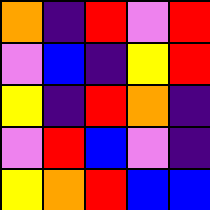[["orange", "indigo", "red", "violet", "red"], ["violet", "blue", "indigo", "yellow", "red"], ["yellow", "indigo", "red", "orange", "indigo"], ["violet", "red", "blue", "violet", "indigo"], ["yellow", "orange", "red", "blue", "blue"]]